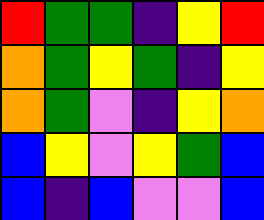[["red", "green", "green", "indigo", "yellow", "red"], ["orange", "green", "yellow", "green", "indigo", "yellow"], ["orange", "green", "violet", "indigo", "yellow", "orange"], ["blue", "yellow", "violet", "yellow", "green", "blue"], ["blue", "indigo", "blue", "violet", "violet", "blue"]]